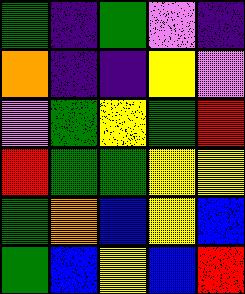[["green", "indigo", "green", "violet", "indigo"], ["orange", "indigo", "indigo", "yellow", "violet"], ["violet", "green", "yellow", "green", "red"], ["red", "green", "green", "yellow", "yellow"], ["green", "orange", "blue", "yellow", "blue"], ["green", "blue", "yellow", "blue", "red"]]